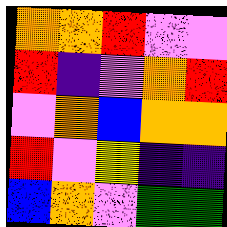[["orange", "orange", "red", "violet", "violet"], ["red", "indigo", "violet", "orange", "red"], ["violet", "orange", "blue", "orange", "orange"], ["red", "violet", "yellow", "indigo", "indigo"], ["blue", "orange", "violet", "green", "green"]]